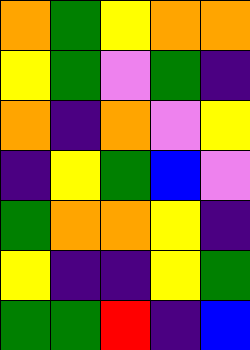[["orange", "green", "yellow", "orange", "orange"], ["yellow", "green", "violet", "green", "indigo"], ["orange", "indigo", "orange", "violet", "yellow"], ["indigo", "yellow", "green", "blue", "violet"], ["green", "orange", "orange", "yellow", "indigo"], ["yellow", "indigo", "indigo", "yellow", "green"], ["green", "green", "red", "indigo", "blue"]]